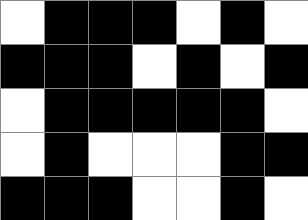[["white", "black", "black", "black", "white", "black", "white"], ["black", "black", "black", "white", "black", "white", "black"], ["white", "black", "black", "black", "black", "black", "white"], ["white", "black", "white", "white", "white", "black", "black"], ["black", "black", "black", "white", "white", "black", "white"]]